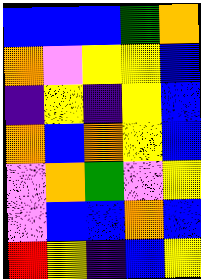[["blue", "blue", "blue", "green", "orange"], ["orange", "violet", "yellow", "yellow", "blue"], ["indigo", "yellow", "indigo", "yellow", "blue"], ["orange", "blue", "orange", "yellow", "blue"], ["violet", "orange", "green", "violet", "yellow"], ["violet", "blue", "blue", "orange", "blue"], ["red", "yellow", "indigo", "blue", "yellow"]]